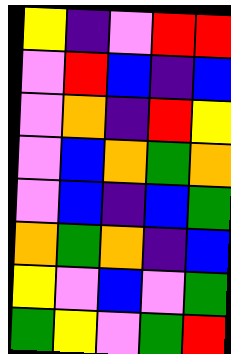[["yellow", "indigo", "violet", "red", "red"], ["violet", "red", "blue", "indigo", "blue"], ["violet", "orange", "indigo", "red", "yellow"], ["violet", "blue", "orange", "green", "orange"], ["violet", "blue", "indigo", "blue", "green"], ["orange", "green", "orange", "indigo", "blue"], ["yellow", "violet", "blue", "violet", "green"], ["green", "yellow", "violet", "green", "red"]]